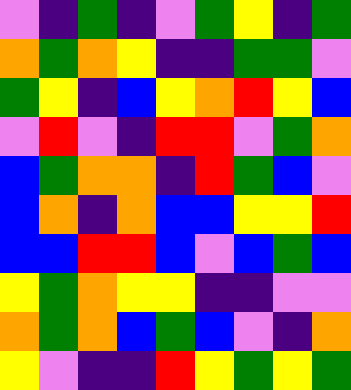[["violet", "indigo", "green", "indigo", "violet", "green", "yellow", "indigo", "green"], ["orange", "green", "orange", "yellow", "indigo", "indigo", "green", "green", "violet"], ["green", "yellow", "indigo", "blue", "yellow", "orange", "red", "yellow", "blue"], ["violet", "red", "violet", "indigo", "red", "red", "violet", "green", "orange"], ["blue", "green", "orange", "orange", "indigo", "red", "green", "blue", "violet"], ["blue", "orange", "indigo", "orange", "blue", "blue", "yellow", "yellow", "red"], ["blue", "blue", "red", "red", "blue", "violet", "blue", "green", "blue"], ["yellow", "green", "orange", "yellow", "yellow", "indigo", "indigo", "violet", "violet"], ["orange", "green", "orange", "blue", "green", "blue", "violet", "indigo", "orange"], ["yellow", "violet", "indigo", "indigo", "red", "yellow", "green", "yellow", "green"]]